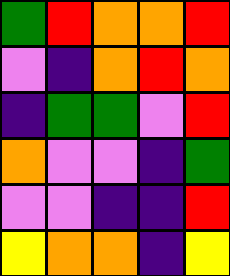[["green", "red", "orange", "orange", "red"], ["violet", "indigo", "orange", "red", "orange"], ["indigo", "green", "green", "violet", "red"], ["orange", "violet", "violet", "indigo", "green"], ["violet", "violet", "indigo", "indigo", "red"], ["yellow", "orange", "orange", "indigo", "yellow"]]